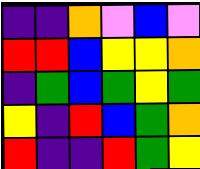[["indigo", "indigo", "orange", "violet", "blue", "violet"], ["red", "red", "blue", "yellow", "yellow", "orange"], ["indigo", "green", "blue", "green", "yellow", "green"], ["yellow", "indigo", "red", "blue", "green", "orange"], ["red", "indigo", "indigo", "red", "green", "yellow"]]